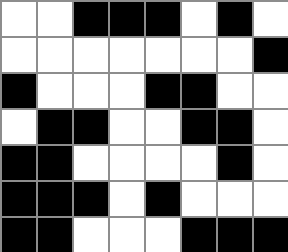[["white", "white", "black", "black", "black", "white", "black", "white"], ["white", "white", "white", "white", "white", "white", "white", "black"], ["black", "white", "white", "white", "black", "black", "white", "white"], ["white", "black", "black", "white", "white", "black", "black", "white"], ["black", "black", "white", "white", "white", "white", "black", "white"], ["black", "black", "black", "white", "black", "white", "white", "white"], ["black", "black", "white", "white", "white", "black", "black", "black"]]